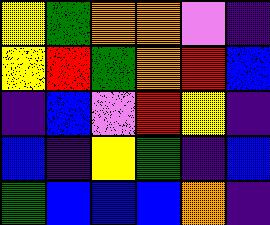[["yellow", "green", "orange", "orange", "violet", "indigo"], ["yellow", "red", "green", "orange", "red", "blue"], ["indigo", "blue", "violet", "red", "yellow", "indigo"], ["blue", "indigo", "yellow", "green", "indigo", "blue"], ["green", "blue", "blue", "blue", "orange", "indigo"]]